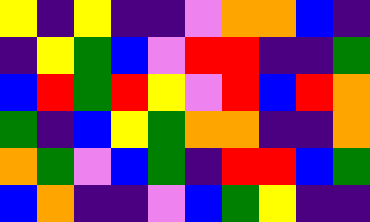[["yellow", "indigo", "yellow", "indigo", "indigo", "violet", "orange", "orange", "blue", "indigo"], ["indigo", "yellow", "green", "blue", "violet", "red", "red", "indigo", "indigo", "green"], ["blue", "red", "green", "red", "yellow", "violet", "red", "blue", "red", "orange"], ["green", "indigo", "blue", "yellow", "green", "orange", "orange", "indigo", "indigo", "orange"], ["orange", "green", "violet", "blue", "green", "indigo", "red", "red", "blue", "green"], ["blue", "orange", "indigo", "indigo", "violet", "blue", "green", "yellow", "indigo", "indigo"]]